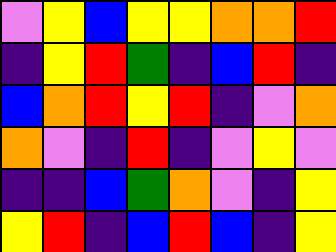[["violet", "yellow", "blue", "yellow", "yellow", "orange", "orange", "red"], ["indigo", "yellow", "red", "green", "indigo", "blue", "red", "indigo"], ["blue", "orange", "red", "yellow", "red", "indigo", "violet", "orange"], ["orange", "violet", "indigo", "red", "indigo", "violet", "yellow", "violet"], ["indigo", "indigo", "blue", "green", "orange", "violet", "indigo", "yellow"], ["yellow", "red", "indigo", "blue", "red", "blue", "indigo", "yellow"]]